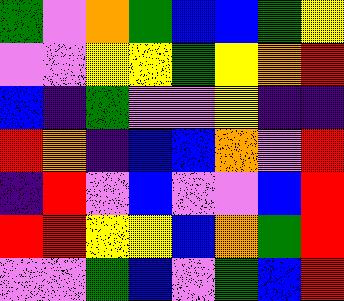[["green", "violet", "orange", "green", "blue", "blue", "green", "yellow"], ["violet", "violet", "yellow", "yellow", "green", "yellow", "orange", "red"], ["blue", "indigo", "green", "violet", "violet", "yellow", "indigo", "indigo"], ["red", "orange", "indigo", "blue", "blue", "orange", "violet", "red"], ["indigo", "red", "violet", "blue", "violet", "violet", "blue", "red"], ["red", "red", "yellow", "yellow", "blue", "orange", "green", "red"], ["violet", "violet", "green", "blue", "violet", "green", "blue", "red"]]